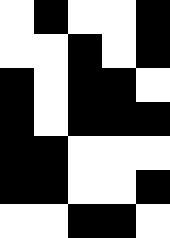[["white", "black", "white", "white", "black"], ["white", "white", "black", "white", "black"], ["black", "white", "black", "black", "white"], ["black", "white", "black", "black", "black"], ["black", "black", "white", "white", "white"], ["black", "black", "white", "white", "black"], ["white", "white", "black", "black", "white"]]